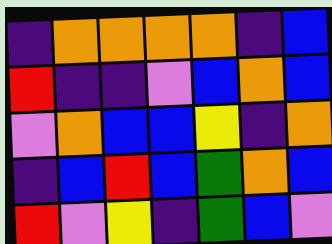[["indigo", "orange", "orange", "orange", "orange", "indigo", "blue"], ["red", "indigo", "indigo", "violet", "blue", "orange", "blue"], ["violet", "orange", "blue", "blue", "yellow", "indigo", "orange"], ["indigo", "blue", "red", "blue", "green", "orange", "blue"], ["red", "violet", "yellow", "indigo", "green", "blue", "violet"]]